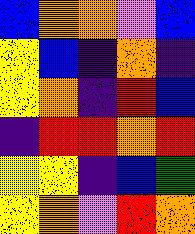[["blue", "orange", "orange", "violet", "blue"], ["yellow", "blue", "indigo", "orange", "indigo"], ["yellow", "orange", "indigo", "red", "blue"], ["indigo", "red", "red", "orange", "red"], ["yellow", "yellow", "indigo", "blue", "green"], ["yellow", "orange", "violet", "red", "orange"]]